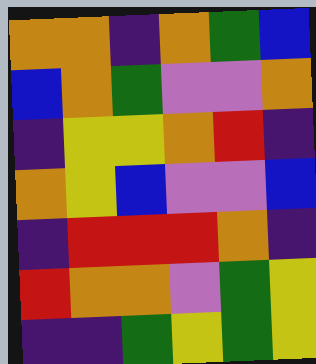[["orange", "orange", "indigo", "orange", "green", "blue"], ["blue", "orange", "green", "violet", "violet", "orange"], ["indigo", "yellow", "yellow", "orange", "red", "indigo"], ["orange", "yellow", "blue", "violet", "violet", "blue"], ["indigo", "red", "red", "red", "orange", "indigo"], ["red", "orange", "orange", "violet", "green", "yellow"], ["indigo", "indigo", "green", "yellow", "green", "yellow"]]